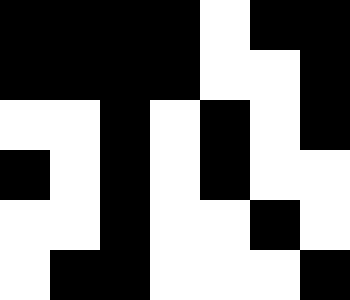[["black", "black", "black", "black", "white", "black", "black"], ["black", "black", "black", "black", "white", "white", "black"], ["white", "white", "black", "white", "black", "white", "black"], ["black", "white", "black", "white", "black", "white", "white"], ["white", "white", "black", "white", "white", "black", "white"], ["white", "black", "black", "white", "white", "white", "black"]]